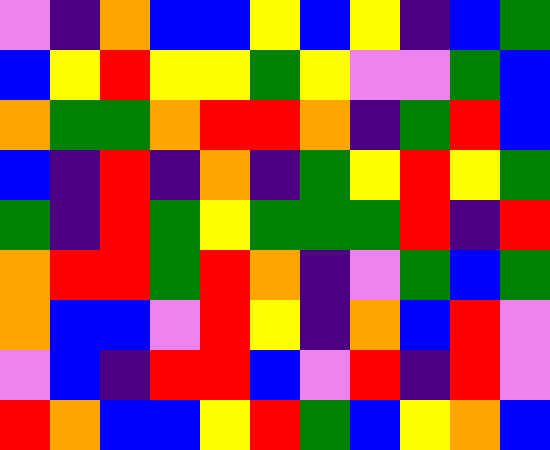[["violet", "indigo", "orange", "blue", "blue", "yellow", "blue", "yellow", "indigo", "blue", "green"], ["blue", "yellow", "red", "yellow", "yellow", "green", "yellow", "violet", "violet", "green", "blue"], ["orange", "green", "green", "orange", "red", "red", "orange", "indigo", "green", "red", "blue"], ["blue", "indigo", "red", "indigo", "orange", "indigo", "green", "yellow", "red", "yellow", "green"], ["green", "indigo", "red", "green", "yellow", "green", "green", "green", "red", "indigo", "red"], ["orange", "red", "red", "green", "red", "orange", "indigo", "violet", "green", "blue", "green"], ["orange", "blue", "blue", "violet", "red", "yellow", "indigo", "orange", "blue", "red", "violet"], ["violet", "blue", "indigo", "red", "red", "blue", "violet", "red", "indigo", "red", "violet"], ["red", "orange", "blue", "blue", "yellow", "red", "green", "blue", "yellow", "orange", "blue"]]